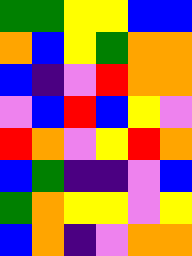[["green", "green", "yellow", "yellow", "blue", "blue"], ["orange", "blue", "yellow", "green", "orange", "orange"], ["blue", "indigo", "violet", "red", "orange", "orange"], ["violet", "blue", "red", "blue", "yellow", "violet"], ["red", "orange", "violet", "yellow", "red", "orange"], ["blue", "green", "indigo", "indigo", "violet", "blue"], ["green", "orange", "yellow", "yellow", "violet", "yellow"], ["blue", "orange", "indigo", "violet", "orange", "orange"]]